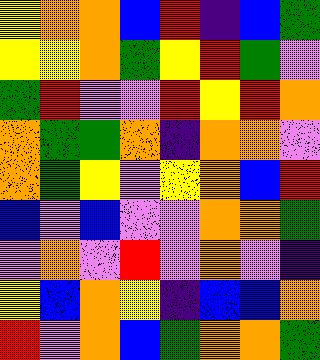[["yellow", "orange", "orange", "blue", "red", "indigo", "blue", "green"], ["yellow", "yellow", "orange", "green", "yellow", "red", "green", "violet"], ["green", "red", "violet", "violet", "red", "yellow", "red", "orange"], ["orange", "green", "green", "orange", "indigo", "orange", "orange", "violet"], ["orange", "green", "yellow", "violet", "yellow", "orange", "blue", "red"], ["blue", "violet", "blue", "violet", "violet", "orange", "orange", "green"], ["violet", "orange", "violet", "red", "violet", "orange", "violet", "indigo"], ["yellow", "blue", "orange", "yellow", "indigo", "blue", "blue", "orange"], ["red", "violet", "orange", "blue", "green", "orange", "orange", "green"]]